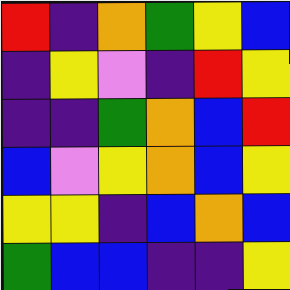[["red", "indigo", "orange", "green", "yellow", "blue"], ["indigo", "yellow", "violet", "indigo", "red", "yellow"], ["indigo", "indigo", "green", "orange", "blue", "red"], ["blue", "violet", "yellow", "orange", "blue", "yellow"], ["yellow", "yellow", "indigo", "blue", "orange", "blue"], ["green", "blue", "blue", "indigo", "indigo", "yellow"]]